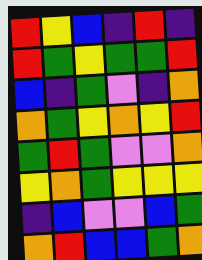[["red", "yellow", "blue", "indigo", "red", "indigo"], ["red", "green", "yellow", "green", "green", "red"], ["blue", "indigo", "green", "violet", "indigo", "orange"], ["orange", "green", "yellow", "orange", "yellow", "red"], ["green", "red", "green", "violet", "violet", "orange"], ["yellow", "orange", "green", "yellow", "yellow", "yellow"], ["indigo", "blue", "violet", "violet", "blue", "green"], ["orange", "red", "blue", "blue", "green", "orange"]]